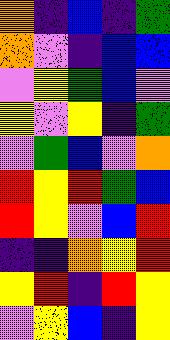[["orange", "indigo", "blue", "indigo", "green"], ["orange", "violet", "indigo", "blue", "blue"], ["violet", "yellow", "green", "blue", "violet"], ["yellow", "violet", "yellow", "indigo", "green"], ["violet", "green", "blue", "violet", "orange"], ["red", "yellow", "red", "green", "blue"], ["red", "yellow", "violet", "blue", "red"], ["indigo", "indigo", "orange", "yellow", "red"], ["yellow", "red", "indigo", "red", "yellow"], ["violet", "yellow", "blue", "indigo", "yellow"]]